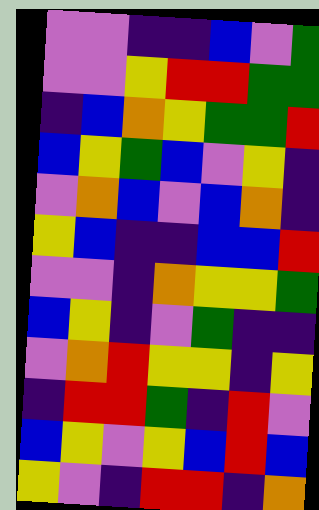[["violet", "violet", "indigo", "indigo", "blue", "violet", "green"], ["violet", "violet", "yellow", "red", "red", "green", "green"], ["indigo", "blue", "orange", "yellow", "green", "green", "red"], ["blue", "yellow", "green", "blue", "violet", "yellow", "indigo"], ["violet", "orange", "blue", "violet", "blue", "orange", "indigo"], ["yellow", "blue", "indigo", "indigo", "blue", "blue", "red"], ["violet", "violet", "indigo", "orange", "yellow", "yellow", "green"], ["blue", "yellow", "indigo", "violet", "green", "indigo", "indigo"], ["violet", "orange", "red", "yellow", "yellow", "indigo", "yellow"], ["indigo", "red", "red", "green", "indigo", "red", "violet"], ["blue", "yellow", "violet", "yellow", "blue", "red", "blue"], ["yellow", "violet", "indigo", "red", "red", "indigo", "orange"]]